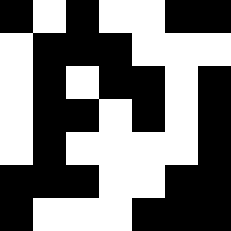[["black", "white", "black", "white", "white", "black", "black"], ["white", "black", "black", "black", "white", "white", "white"], ["white", "black", "white", "black", "black", "white", "black"], ["white", "black", "black", "white", "black", "white", "black"], ["white", "black", "white", "white", "white", "white", "black"], ["black", "black", "black", "white", "white", "black", "black"], ["black", "white", "white", "white", "black", "black", "black"]]